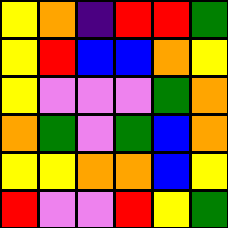[["yellow", "orange", "indigo", "red", "red", "green"], ["yellow", "red", "blue", "blue", "orange", "yellow"], ["yellow", "violet", "violet", "violet", "green", "orange"], ["orange", "green", "violet", "green", "blue", "orange"], ["yellow", "yellow", "orange", "orange", "blue", "yellow"], ["red", "violet", "violet", "red", "yellow", "green"]]